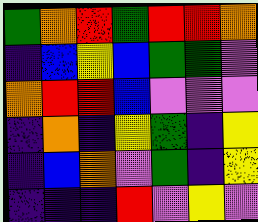[["green", "orange", "red", "green", "red", "red", "orange"], ["indigo", "blue", "yellow", "blue", "green", "green", "violet"], ["orange", "red", "red", "blue", "violet", "violet", "violet"], ["indigo", "orange", "indigo", "yellow", "green", "indigo", "yellow"], ["indigo", "blue", "orange", "violet", "green", "indigo", "yellow"], ["indigo", "indigo", "indigo", "red", "violet", "yellow", "violet"]]